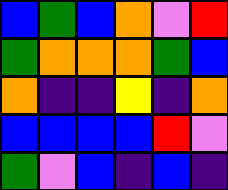[["blue", "green", "blue", "orange", "violet", "red"], ["green", "orange", "orange", "orange", "green", "blue"], ["orange", "indigo", "indigo", "yellow", "indigo", "orange"], ["blue", "blue", "blue", "blue", "red", "violet"], ["green", "violet", "blue", "indigo", "blue", "indigo"]]